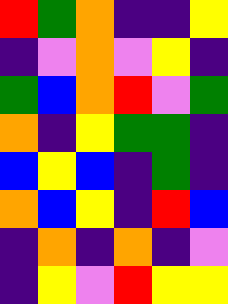[["red", "green", "orange", "indigo", "indigo", "yellow"], ["indigo", "violet", "orange", "violet", "yellow", "indigo"], ["green", "blue", "orange", "red", "violet", "green"], ["orange", "indigo", "yellow", "green", "green", "indigo"], ["blue", "yellow", "blue", "indigo", "green", "indigo"], ["orange", "blue", "yellow", "indigo", "red", "blue"], ["indigo", "orange", "indigo", "orange", "indigo", "violet"], ["indigo", "yellow", "violet", "red", "yellow", "yellow"]]